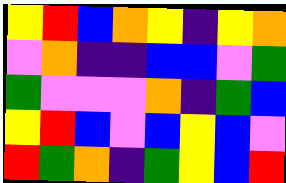[["yellow", "red", "blue", "orange", "yellow", "indigo", "yellow", "orange"], ["violet", "orange", "indigo", "indigo", "blue", "blue", "violet", "green"], ["green", "violet", "violet", "violet", "orange", "indigo", "green", "blue"], ["yellow", "red", "blue", "violet", "blue", "yellow", "blue", "violet"], ["red", "green", "orange", "indigo", "green", "yellow", "blue", "red"]]